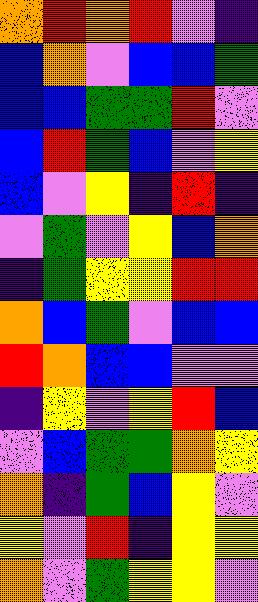[["orange", "red", "orange", "red", "violet", "indigo"], ["blue", "orange", "violet", "blue", "blue", "green"], ["blue", "blue", "green", "green", "red", "violet"], ["blue", "red", "green", "blue", "violet", "yellow"], ["blue", "violet", "yellow", "indigo", "red", "indigo"], ["violet", "green", "violet", "yellow", "blue", "orange"], ["indigo", "green", "yellow", "yellow", "red", "red"], ["orange", "blue", "green", "violet", "blue", "blue"], ["red", "orange", "blue", "blue", "violet", "violet"], ["indigo", "yellow", "violet", "yellow", "red", "blue"], ["violet", "blue", "green", "green", "orange", "yellow"], ["orange", "indigo", "green", "blue", "yellow", "violet"], ["yellow", "violet", "red", "indigo", "yellow", "yellow"], ["orange", "violet", "green", "yellow", "yellow", "violet"]]